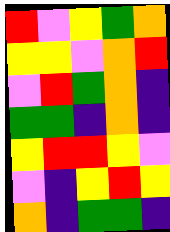[["red", "violet", "yellow", "green", "orange"], ["yellow", "yellow", "violet", "orange", "red"], ["violet", "red", "green", "orange", "indigo"], ["green", "green", "indigo", "orange", "indigo"], ["yellow", "red", "red", "yellow", "violet"], ["violet", "indigo", "yellow", "red", "yellow"], ["orange", "indigo", "green", "green", "indigo"]]